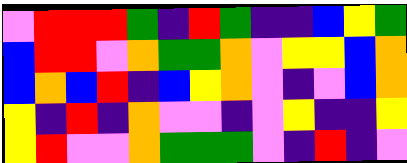[["violet", "red", "red", "red", "green", "indigo", "red", "green", "indigo", "indigo", "blue", "yellow", "green"], ["blue", "red", "red", "violet", "orange", "green", "green", "orange", "violet", "yellow", "yellow", "blue", "orange"], ["blue", "orange", "blue", "red", "indigo", "blue", "yellow", "orange", "violet", "indigo", "violet", "blue", "orange"], ["yellow", "indigo", "red", "indigo", "orange", "violet", "violet", "indigo", "violet", "yellow", "indigo", "indigo", "yellow"], ["yellow", "red", "violet", "violet", "orange", "green", "green", "green", "violet", "indigo", "red", "indigo", "violet"]]